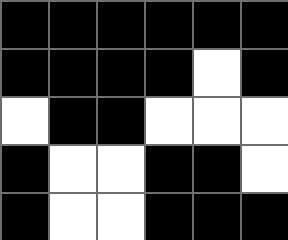[["black", "black", "black", "black", "black", "black"], ["black", "black", "black", "black", "white", "black"], ["white", "black", "black", "white", "white", "white"], ["black", "white", "white", "black", "black", "white"], ["black", "white", "white", "black", "black", "black"]]